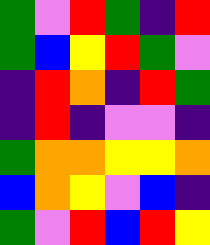[["green", "violet", "red", "green", "indigo", "red"], ["green", "blue", "yellow", "red", "green", "violet"], ["indigo", "red", "orange", "indigo", "red", "green"], ["indigo", "red", "indigo", "violet", "violet", "indigo"], ["green", "orange", "orange", "yellow", "yellow", "orange"], ["blue", "orange", "yellow", "violet", "blue", "indigo"], ["green", "violet", "red", "blue", "red", "yellow"]]